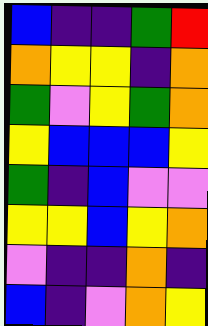[["blue", "indigo", "indigo", "green", "red"], ["orange", "yellow", "yellow", "indigo", "orange"], ["green", "violet", "yellow", "green", "orange"], ["yellow", "blue", "blue", "blue", "yellow"], ["green", "indigo", "blue", "violet", "violet"], ["yellow", "yellow", "blue", "yellow", "orange"], ["violet", "indigo", "indigo", "orange", "indigo"], ["blue", "indigo", "violet", "orange", "yellow"]]